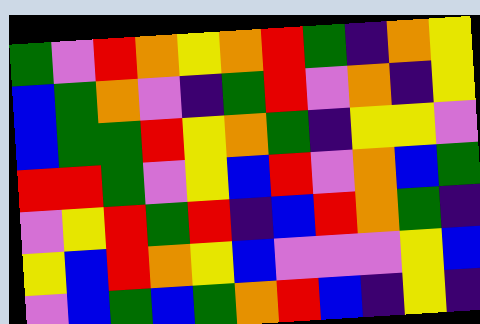[["green", "violet", "red", "orange", "yellow", "orange", "red", "green", "indigo", "orange", "yellow"], ["blue", "green", "orange", "violet", "indigo", "green", "red", "violet", "orange", "indigo", "yellow"], ["blue", "green", "green", "red", "yellow", "orange", "green", "indigo", "yellow", "yellow", "violet"], ["red", "red", "green", "violet", "yellow", "blue", "red", "violet", "orange", "blue", "green"], ["violet", "yellow", "red", "green", "red", "indigo", "blue", "red", "orange", "green", "indigo"], ["yellow", "blue", "red", "orange", "yellow", "blue", "violet", "violet", "violet", "yellow", "blue"], ["violet", "blue", "green", "blue", "green", "orange", "red", "blue", "indigo", "yellow", "indigo"]]